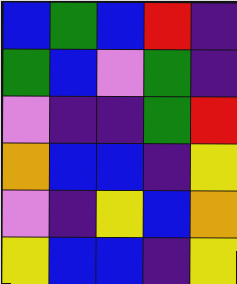[["blue", "green", "blue", "red", "indigo"], ["green", "blue", "violet", "green", "indigo"], ["violet", "indigo", "indigo", "green", "red"], ["orange", "blue", "blue", "indigo", "yellow"], ["violet", "indigo", "yellow", "blue", "orange"], ["yellow", "blue", "blue", "indigo", "yellow"]]